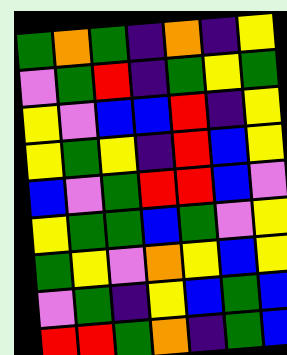[["green", "orange", "green", "indigo", "orange", "indigo", "yellow"], ["violet", "green", "red", "indigo", "green", "yellow", "green"], ["yellow", "violet", "blue", "blue", "red", "indigo", "yellow"], ["yellow", "green", "yellow", "indigo", "red", "blue", "yellow"], ["blue", "violet", "green", "red", "red", "blue", "violet"], ["yellow", "green", "green", "blue", "green", "violet", "yellow"], ["green", "yellow", "violet", "orange", "yellow", "blue", "yellow"], ["violet", "green", "indigo", "yellow", "blue", "green", "blue"], ["red", "red", "green", "orange", "indigo", "green", "blue"]]